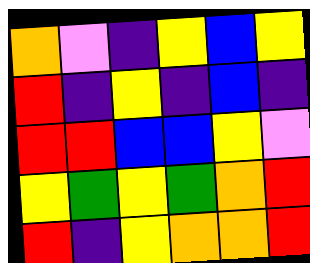[["orange", "violet", "indigo", "yellow", "blue", "yellow"], ["red", "indigo", "yellow", "indigo", "blue", "indigo"], ["red", "red", "blue", "blue", "yellow", "violet"], ["yellow", "green", "yellow", "green", "orange", "red"], ["red", "indigo", "yellow", "orange", "orange", "red"]]